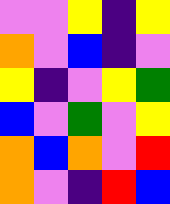[["violet", "violet", "yellow", "indigo", "yellow"], ["orange", "violet", "blue", "indigo", "violet"], ["yellow", "indigo", "violet", "yellow", "green"], ["blue", "violet", "green", "violet", "yellow"], ["orange", "blue", "orange", "violet", "red"], ["orange", "violet", "indigo", "red", "blue"]]